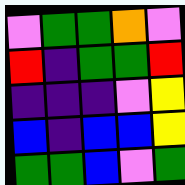[["violet", "green", "green", "orange", "violet"], ["red", "indigo", "green", "green", "red"], ["indigo", "indigo", "indigo", "violet", "yellow"], ["blue", "indigo", "blue", "blue", "yellow"], ["green", "green", "blue", "violet", "green"]]